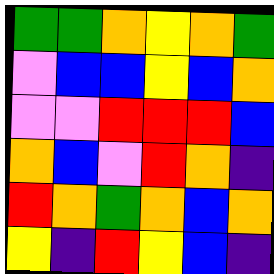[["green", "green", "orange", "yellow", "orange", "green"], ["violet", "blue", "blue", "yellow", "blue", "orange"], ["violet", "violet", "red", "red", "red", "blue"], ["orange", "blue", "violet", "red", "orange", "indigo"], ["red", "orange", "green", "orange", "blue", "orange"], ["yellow", "indigo", "red", "yellow", "blue", "indigo"]]